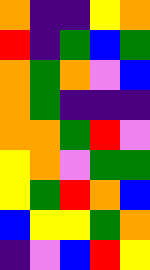[["orange", "indigo", "indigo", "yellow", "orange"], ["red", "indigo", "green", "blue", "green"], ["orange", "green", "orange", "violet", "blue"], ["orange", "green", "indigo", "indigo", "indigo"], ["orange", "orange", "green", "red", "violet"], ["yellow", "orange", "violet", "green", "green"], ["yellow", "green", "red", "orange", "blue"], ["blue", "yellow", "yellow", "green", "orange"], ["indigo", "violet", "blue", "red", "yellow"]]